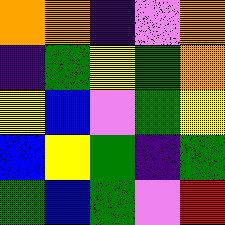[["orange", "orange", "indigo", "violet", "orange"], ["indigo", "green", "yellow", "green", "orange"], ["yellow", "blue", "violet", "green", "yellow"], ["blue", "yellow", "green", "indigo", "green"], ["green", "blue", "green", "violet", "red"]]